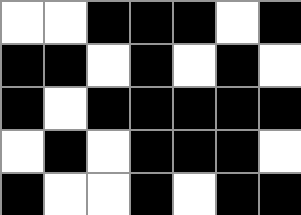[["white", "white", "black", "black", "black", "white", "black"], ["black", "black", "white", "black", "white", "black", "white"], ["black", "white", "black", "black", "black", "black", "black"], ["white", "black", "white", "black", "black", "black", "white"], ["black", "white", "white", "black", "white", "black", "black"]]